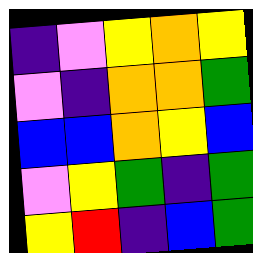[["indigo", "violet", "yellow", "orange", "yellow"], ["violet", "indigo", "orange", "orange", "green"], ["blue", "blue", "orange", "yellow", "blue"], ["violet", "yellow", "green", "indigo", "green"], ["yellow", "red", "indigo", "blue", "green"]]